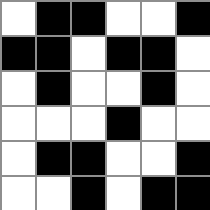[["white", "black", "black", "white", "white", "black"], ["black", "black", "white", "black", "black", "white"], ["white", "black", "white", "white", "black", "white"], ["white", "white", "white", "black", "white", "white"], ["white", "black", "black", "white", "white", "black"], ["white", "white", "black", "white", "black", "black"]]